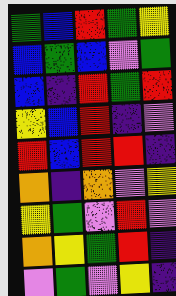[["green", "blue", "red", "green", "yellow"], ["blue", "green", "blue", "violet", "green"], ["blue", "indigo", "red", "green", "red"], ["yellow", "blue", "red", "indigo", "violet"], ["red", "blue", "red", "red", "indigo"], ["orange", "indigo", "orange", "violet", "yellow"], ["yellow", "green", "violet", "red", "violet"], ["orange", "yellow", "green", "red", "indigo"], ["violet", "green", "violet", "yellow", "indigo"]]